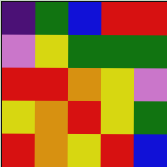[["indigo", "green", "blue", "red", "red"], ["violet", "yellow", "green", "green", "green"], ["red", "red", "orange", "yellow", "violet"], ["yellow", "orange", "red", "yellow", "green"], ["red", "orange", "yellow", "red", "blue"]]